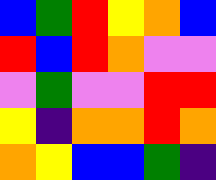[["blue", "green", "red", "yellow", "orange", "blue"], ["red", "blue", "red", "orange", "violet", "violet"], ["violet", "green", "violet", "violet", "red", "red"], ["yellow", "indigo", "orange", "orange", "red", "orange"], ["orange", "yellow", "blue", "blue", "green", "indigo"]]